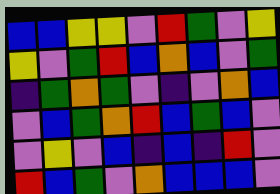[["blue", "blue", "yellow", "yellow", "violet", "red", "green", "violet", "yellow"], ["yellow", "violet", "green", "red", "blue", "orange", "blue", "violet", "green"], ["indigo", "green", "orange", "green", "violet", "indigo", "violet", "orange", "blue"], ["violet", "blue", "green", "orange", "red", "blue", "green", "blue", "violet"], ["violet", "yellow", "violet", "blue", "indigo", "blue", "indigo", "red", "violet"], ["red", "blue", "green", "violet", "orange", "blue", "blue", "blue", "violet"]]